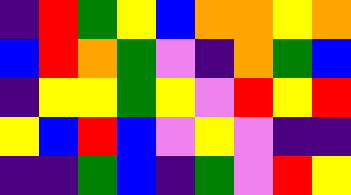[["indigo", "red", "green", "yellow", "blue", "orange", "orange", "yellow", "orange"], ["blue", "red", "orange", "green", "violet", "indigo", "orange", "green", "blue"], ["indigo", "yellow", "yellow", "green", "yellow", "violet", "red", "yellow", "red"], ["yellow", "blue", "red", "blue", "violet", "yellow", "violet", "indigo", "indigo"], ["indigo", "indigo", "green", "blue", "indigo", "green", "violet", "red", "yellow"]]